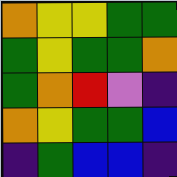[["orange", "yellow", "yellow", "green", "green"], ["green", "yellow", "green", "green", "orange"], ["green", "orange", "red", "violet", "indigo"], ["orange", "yellow", "green", "green", "blue"], ["indigo", "green", "blue", "blue", "indigo"]]